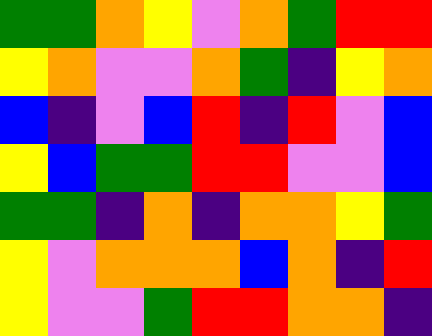[["green", "green", "orange", "yellow", "violet", "orange", "green", "red", "red"], ["yellow", "orange", "violet", "violet", "orange", "green", "indigo", "yellow", "orange"], ["blue", "indigo", "violet", "blue", "red", "indigo", "red", "violet", "blue"], ["yellow", "blue", "green", "green", "red", "red", "violet", "violet", "blue"], ["green", "green", "indigo", "orange", "indigo", "orange", "orange", "yellow", "green"], ["yellow", "violet", "orange", "orange", "orange", "blue", "orange", "indigo", "red"], ["yellow", "violet", "violet", "green", "red", "red", "orange", "orange", "indigo"]]